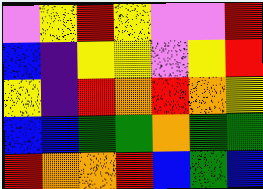[["violet", "yellow", "red", "yellow", "violet", "violet", "red"], ["blue", "indigo", "yellow", "yellow", "violet", "yellow", "red"], ["yellow", "indigo", "red", "orange", "red", "orange", "yellow"], ["blue", "blue", "green", "green", "orange", "green", "green"], ["red", "orange", "orange", "red", "blue", "green", "blue"]]